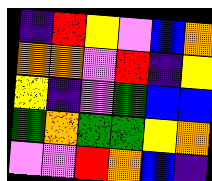[["indigo", "red", "yellow", "violet", "blue", "orange"], ["orange", "orange", "violet", "red", "indigo", "yellow"], ["yellow", "indigo", "violet", "green", "blue", "blue"], ["green", "orange", "green", "green", "yellow", "orange"], ["violet", "violet", "red", "orange", "blue", "indigo"]]